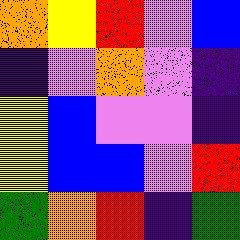[["orange", "yellow", "red", "violet", "blue"], ["indigo", "violet", "orange", "violet", "indigo"], ["yellow", "blue", "violet", "violet", "indigo"], ["yellow", "blue", "blue", "violet", "red"], ["green", "orange", "red", "indigo", "green"]]